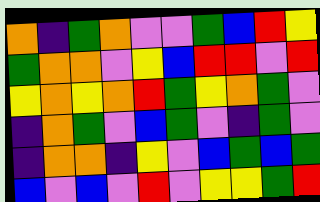[["orange", "indigo", "green", "orange", "violet", "violet", "green", "blue", "red", "yellow"], ["green", "orange", "orange", "violet", "yellow", "blue", "red", "red", "violet", "red"], ["yellow", "orange", "yellow", "orange", "red", "green", "yellow", "orange", "green", "violet"], ["indigo", "orange", "green", "violet", "blue", "green", "violet", "indigo", "green", "violet"], ["indigo", "orange", "orange", "indigo", "yellow", "violet", "blue", "green", "blue", "green"], ["blue", "violet", "blue", "violet", "red", "violet", "yellow", "yellow", "green", "red"]]